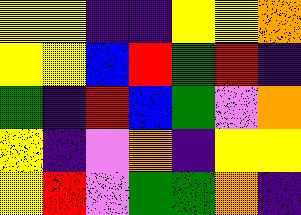[["yellow", "yellow", "indigo", "indigo", "yellow", "yellow", "orange"], ["yellow", "yellow", "blue", "red", "green", "red", "indigo"], ["green", "indigo", "red", "blue", "green", "violet", "orange"], ["yellow", "indigo", "violet", "orange", "indigo", "yellow", "yellow"], ["yellow", "red", "violet", "green", "green", "orange", "indigo"]]